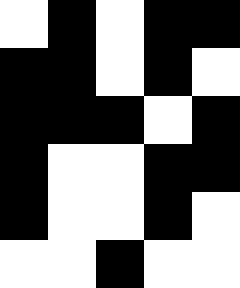[["white", "black", "white", "black", "black"], ["black", "black", "white", "black", "white"], ["black", "black", "black", "white", "black"], ["black", "white", "white", "black", "black"], ["black", "white", "white", "black", "white"], ["white", "white", "black", "white", "white"]]